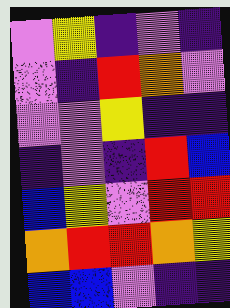[["violet", "yellow", "indigo", "violet", "indigo"], ["violet", "indigo", "red", "orange", "violet"], ["violet", "violet", "yellow", "indigo", "indigo"], ["indigo", "violet", "indigo", "red", "blue"], ["blue", "yellow", "violet", "red", "red"], ["orange", "red", "red", "orange", "yellow"], ["blue", "blue", "violet", "indigo", "indigo"]]